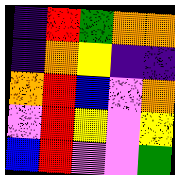[["indigo", "red", "green", "orange", "orange"], ["indigo", "orange", "yellow", "indigo", "indigo"], ["orange", "red", "blue", "violet", "orange"], ["violet", "red", "yellow", "violet", "yellow"], ["blue", "red", "violet", "violet", "green"]]